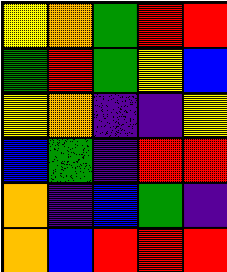[["yellow", "orange", "green", "red", "red"], ["green", "red", "green", "yellow", "blue"], ["yellow", "orange", "indigo", "indigo", "yellow"], ["blue", "green", "indigo", "red", "red"], ["orange", "indigo", "blue", "green", "indigo"], ["orange", "blue", "red", "red", "red"]]